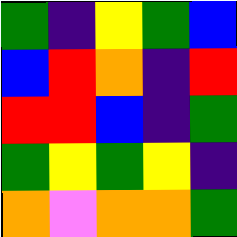[["green", "indigo", "yellow", "green", "blue"], ["blue", "red", "orange", "indigo", "red"], ["red", "red", "blue", "indigo", "green"], ["green", "yellow", "green", "yellow", "indigo"], ["orange", "violet", "orange", "orange", "green"]]